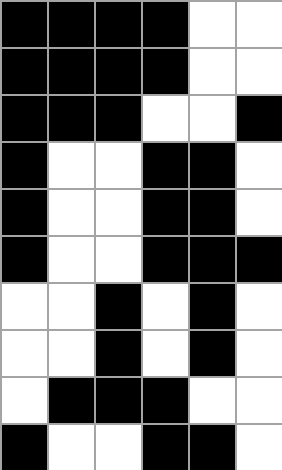[["black", "black", "black", "black", "white", "white"], ["black", "black", "black", "black", "white", "white"], ["black", "black", "black", "white", "white", "black"], ["black", "white", "white", "black", "black", "white"], ["black", "white", "white", "black", "black", "white"], ["black", "white", "white", "black", "black", "black"], ["white", "white", "black", "white", "black", "white"], ["white", "white", "black", "white", "black", "white"], ["white", "black", "black", "black", "white", "white"], ["black", "white", "white", "black", "black", "white"]]